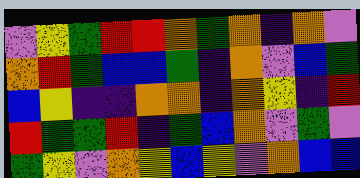[["violet", "yellow", "green", "red", "red", "orange", "green", "orange", "indigo", "orange", "violet"], ["orange", "red", "green", "blue", "blue", "green", "indigo", "orange", "violet", "blue", "green"], ["blue", "yellow", "indigo", "indigo", "orange", "orange", "indigo", "orange", "yellow", "indigo", "red"], ["red", "green", "green", "red", "indigo", "green", "blue", "orange", "violet", "green", "violet"], ["green", "yellow", "violet", "orange", "yellow", "blue", "yellow", "violet", "orange", "blue", "blue"]]